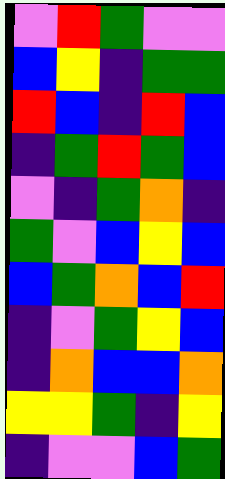[["violet", "red", "green", "violet", "violet"], ["blue", "yellow", "indigo", "green", "green"], ["red", "blue", "indigo", "red", "blue"], ["indigo", "green", "red", "green", "blue"], ["violet", "indigo", "green", "orange", "indigo"], ["green", "violet", "blue", "yellow", "blue"], ["blue", "green", "orange", "blue", "red"], ["indigo", "violet", "green", "yellow", "blue"], ["indigo", "orange", "blue", "blue", "orange"], ["yellow", "yellow", "green", "indigo", "yellow"], ["indigo", "violet", "violet", "blue", "green"]]